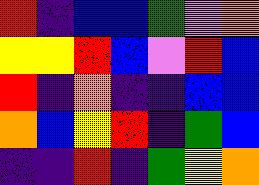[["red", "indigo", "blue", "blue", "green", "violet", "orange"], ["yellow", "yellow", "red", "blue", "violet", "red", "blue"], ["red", "indigo", "orange", "indigo", "indigo", "blue", "blue"], ["orange", "blue", "yellow", "red", "indigo", "green", "blue"], ["indigo", "indigo", "red", "indigo", "green", "yellow", "orange"]]